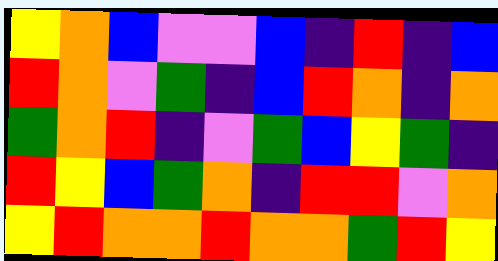[["yellow", "orange", "blue", "violet", "violet", "blue", "indigo", "red", "indigo", "blue"], ["red", "orange", "violet", "green", "indigo", "blue", "red", "orange", "indigo", "orange"], ["green", "orange", "red", "indigo", "violet", "green", "blue", "yellow", "green", "indigo"], ["red", "yellow", "blue", "green", "orange", "indigo", "red", "red", "violet", "orange"], ["yellow", "red", "orange", "orange", "red", "orange", "orange", "green", "red", "yellow"]]